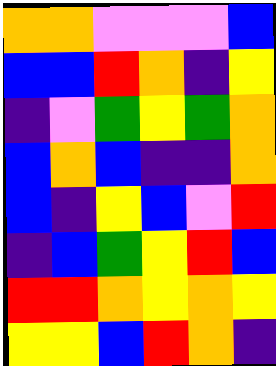[["orange", "orange", "violet", "violet", "violet", "blue"], ["blue", "blue", "red", "orange", "indigo", "yellow"], ["indigo", "violet", "green", "yellow", "green", "orange"], ["blue", "orange", "blue", "indigo", "indigo", "orange"], ["blue", "indigo", "yellow", "blue", "violet", "red"], ["indigo", "blue", "green", "yellow", "red", "blue"], ["red", "red", "orange", "yellow", "orange", "yellow"], ["yellow", "yellow", "blue", "red", "orange", "indigo"]]